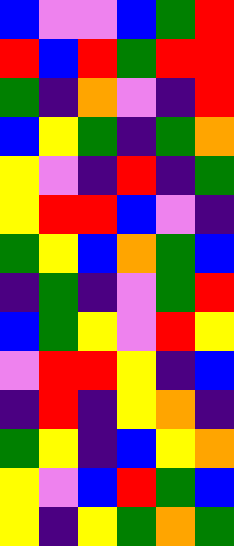[["blue", "violet", "violet", "blue", "green", "red"], ["red", "blue", "red", "green", "red", "red"], ["green", "indigo", "orange", "violet", "indigo", "red"], ["blue", "yellow", "green", "indigo", "green", "orange"], ["yellow", "violet", "indigo", "red", "indigo", "green"], ["yellow", "red", "red", "blue", "violet", "indigo"], ["green", "yellow", "blue", "orange", "green", "blue"], ["indigo", "green", "indigo", "violet", "green", "red"], ["blue", "green", "yellow", "violet", "red", "yellow"], ["violet", "red", "red", "yellow", "indigo", "blue"], ["indigo", "red", "indigo", "yellow", "orange", "indigo"], ["green", "yellow", "indigo", "blue", "yellow", "orange"], ["yellow", "violet", "blue", "red", "green", "blue"], ["yellow", "indigo", "yellow", "green", "orange", "green"]]